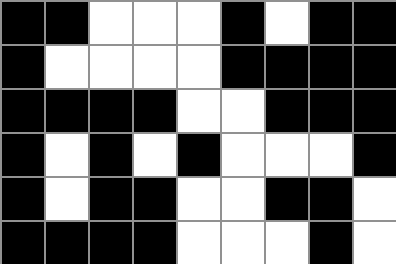[["black", "black", "white", "white", "white", "black", "white", "black", "black"], ["black", "white", "white", "white", "white", "black", "black", "black", "black"], ["black", "black", "black", "black", "white", "white", "black", "black", "black"], ["black", "white", "black", "white", "black", "white", "white", "white", "black"], ["black", "white", "black", "black", "white", "white", "black", "black", "white"], ["black", "black", "black", "black", "white", "white", "white", "black", "white"]]